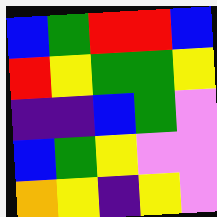[["blue", "green", "red", "red", "blue"], ["red", "yellow", "green", "green", "yellow"], ["indigo", "indigo", "blue", "green", "violet"], ["blue", "green", "yellow", "violet", "violet"], ["orange", "yellow", "indigo", "yellow", "violet"]]